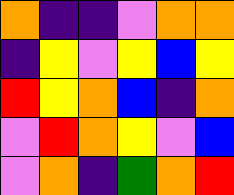[["orange", "indigo", "indigo", "violet", "orange", "orange"], ["indigo", "yellow", "violet", "yellow", "blue", "yellow"], ["red", "yellow", "orange", "blue", "indigo", "orange"], ["violet", "red", "orange", "yellow", "violet", "blue"], ["violet", "orange", "indigo", "green", "orange", "red"]]